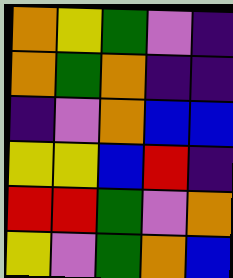[["orange", "yellow", "green", "violet", "indigo"], ["orange", "green", "orange", "indigo", "indigo"], ["indigo", "violet", "orange", "blue", "blue"], ["yellow", "yellow", "blue", "red", "indigo"], ["red", "red", "green", "violet", "orange"], ["yellow", "violet", "green", "orange", "blue"]]